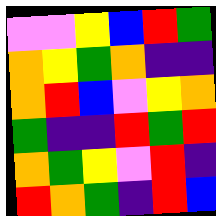[["violet", "violet", "yellow", "blue", "red", "green"], ["orange", "yellow", "green", "orange", "indigo", "indigo"], ["orange", "red", "blue", "violet", "yellow", "orange"], ["green", "indigo", "indigo", "red", "green", "red"], ["orange", "green", "yellow", "violet", "red", "indigo"], ["red", "orange", "green", "indigo", "red", "blue"]]